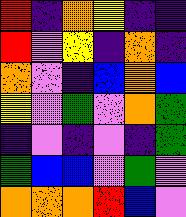[["red", "indigo", "orange", "yellow", "indigo", "indigo"], ["red", "violet", "yellow", "indigo", "orange", "indigo"], ["orange", "violet", "indigo", "blue", "orange", "blue"], ["yellow", "violet", "green", "violet", "orange", "green"], ["indigo", "violet", "indigo", "violet", "indigo", "green"], ["green", "blue", "blue", "violet", "green", "violet"], ["orange", "orange", "orange", "red", "blue", "violet"]]